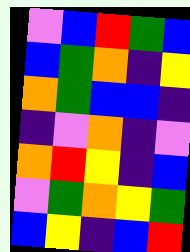[["violet", "blue", "red", "green", "blue"], ["blue", "green", "orange", "indigo", "yellow"], ["orange", "green", "blue", "blue", "indigo"], ["indigo", "violet", "orange", "indigo", "violet"], ["orange", "red", "yellow", "indigo", "blue"], ["violet", "green", "orange", "yellow", "green"], ["blue", "yellow", "indigo", "blue", "red"]]